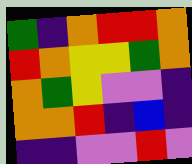[["green", "indigo", "orange", "red", "red", "orange"], ["red", "orange", "yellow", "yellow", "green", "orange"], ["orange", "green", "yellow", "violet", "violet", "indigo"], ["orange", "orange", "red", "indigo", "blue", "indigo"], ["indigo", "indigo", "violet", "violet", "red", "violet"]]